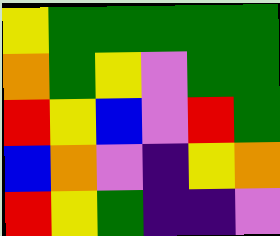[["yellow", "green", "green", "green", "green", "green"], ["orange", "green", "yellow", "violet", "green", "green"], ["red", "yellow", "blue", "violet", "red", "green"], ["blue", "orange", "violet", "indigo", "yellow", "orange"], ["red", "yellow", "green", "indigo", "indigo", "violet"]]